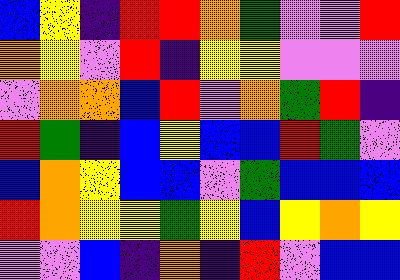[["blue", "yellow", "indigo", "red", "red", "orange", "green", "violet", "violet", "red"], ["orange", "yellow", "violet", "red", "indigo", "yellow", "yellow", "violet", "violet", "violet"], ["violet", "orange", "orange", "blue", "red", "violet", "orange", "green", "red", "indigo"], ["red", "green", "indigo", "blue", "yellow", "blue", "blue", "red", "green", "violet"], ["blue", "orange", "yellow", "blue", "blue", "violet", "green", "blue", "blue", "blue"], ["red", "orange", "yellow", "yellow", "green", "yellow", "blue", "yellow", "orange", "yellow"], ["violet", "violet", "blue", "indigo", "orange", "indigo", "red", "violet", "blue", "blue"]]